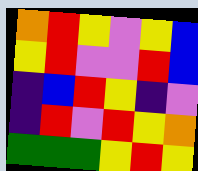[["orange", "red", "yellow", "violet", "yellow", "blue"], ["yellow", "red", "violet", "violet", "red", "blue"], ["indigo", "blue", "red", "yellow", "indigo", "violet"], ["indigo", "red", "violet", "red", "yellow", "orange"], ["green", "green", "green", "yellow", "red", "yellow"]]